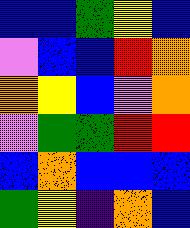[["blue", "blue", "green", "yellow", "blue"], ["violet", "blue", "blue", "red", "orange"], ["orange", "yellow", "blue", "violet", "orange"], ["violet", "green", "green", "red", "red"], ["blue", "orange", "blue", "blue", "blue"], ["green", "yellow", "indigo", "orange", "blue"]]